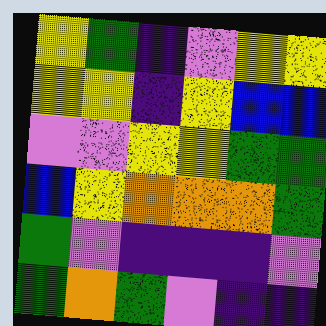[["yellow", "green", "indigo", "violet", "yellow", "yellow"], ["yellow", "yellow", "indigo", "yellow", "blue", "blue"], ["violet", "violet", "yellow", "yellow", "green", "green"], ["blue", "yellow", "orange", "orange", "orange", "green"], ["green", "violet", "indigo", "indigo", "indigo", "violet"], ["green", "orange", "green", "violet", "indigo", "indigo"]]